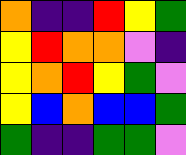[["orange", "indigo", "indigo", "red", "yellow", "green"], ["yellow", "red", "orange", "orange", "violet", "indigo"], ["yellow", "orange", "red", "yellow", "green", "violet"], ["yellow", "blue", "orange", "blue", "blue", "green"], ["green", "indigo", "indigo", "green", "green", "violet"]]